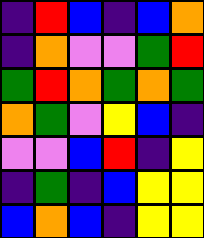[["indigo", "red", "blue", "indigo", "blue", "orange"], ["indigo", "orange", "violet", "violet", "green", "red"], ["green", "red", "orange", "green", "orange", "green"], ["orange", "green", "violet", "yellow", "blue", "indigo"], ["violet", "violet", "blue", "red", "indigo", "yellow"], ["indigo", "green", "indigo", "blue", "yellow", "yellow"], ["blue", "orange", "blue", "indigo", "yellow", "yellow"]]